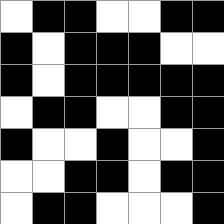[["white", "black", "black", "white", "white", "black", "black"], ["black", "white", "black", "black", "black", "white", "white"], ["black", "white", "black", "black", "black", "black", "black"], ["white", "black", "black", "white", "white", "black", "black"], ["black", "white", "white", "black", "white", "white", "black"], ["white", "white", "black", "black", "white", "black", "black"], ["white", "black", "black", "white", "white", "white", "black"]]